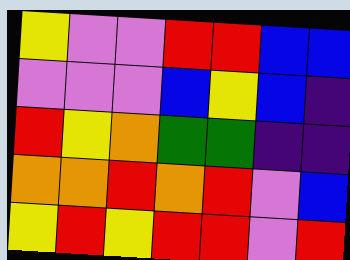[["yellow", "violet", "violet", "red", "red", "blue", "blue"], ["violet", "violet", "violet", "blue", "yellow", "blue", "indigo"], ["red", "yellow", "orange", "green", "green", "indigo", "indigo"], ["orange", "orange", "red", "orange", "red", "violet", "blue"], ["yellow", "red", "yellow", "red", "red", "violet", "red"]]